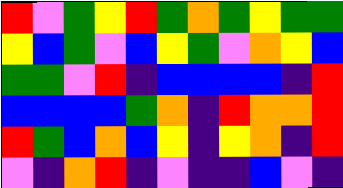[["red", "violet", "green", "yellow", "red", "green", "orange", "green", "yellow", "green", "green"], ["yellow", "blue", "green", "violet", "blue", "yellow", "green", "violet", "orange", "yellow", "blue"], ["green", "green", "violet", "red", "indigo", "blue", "blue", "blue", "blue", "indigo", "red"], ["blue", "blue", "blue", "blue", "green", "orange", "indigo", "red", "orange", "orange", "red"], ["red", "green", "blue", "orange", "blue", "yellow", "indigo", "yellow", "orange", "indigo", "red"], ["violet", "indigo", "orange", "red", "indigo", "violet", "indigo", "indigo", "blue", "violet", "indigo"]]